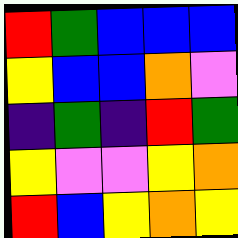[["red", "green", "blue", "blue", "blue"], ["yellow", "blue", "blue", "orange", "violet"], ["indigo", "green", "indigo", "red", "green"], ["yellow", "violet", "violet", "yellow", "orange"], ["red", "blue", "yellow", "orange", "yellow"]]